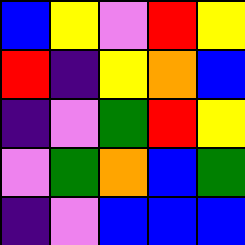[["blue", "yellow", "violet", "red", "yellow"], ["red", "indigo", "yellow", "orange", "blue"], ["indigo", "violet", "green", "red", "yellow"], ["violet", "green", "orange", "blue", "green"], ["indigo", "violet", "blue", "blue", "blue"]]